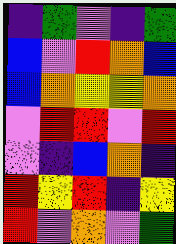[["indigo", "green", "violet", "indigo", "green"], ["blue", "violet", "red", "orange", "blue"], ["blue", "orange", "yellow", "yellow", "orange"], ["violet", "red", "red", "violet", "red"], ["violet", "indigo", "blue", "orange", "indigo"], ["red", "yellow", "red", "indigo", "yellow"], ["red", "violet", "orange", "violet", "green"]]